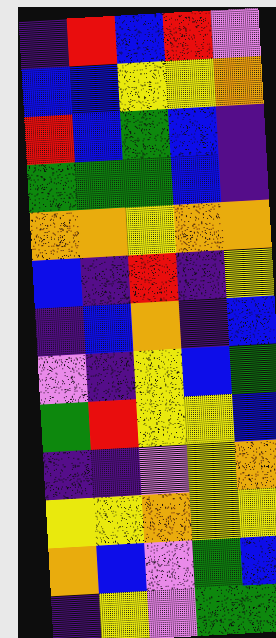[["indigo", "red", "blue", "red", "violet"], ["blue", "blue", "yellow", "yellow", "orange"], ["red", "blue", "green", "blue", "indigo"], ["green", "green", "green", "blue", "indigo"], ["orange", "orange", "yellow", "orange", "orange"], ["blue", "indigo", "red", "indigo", "yellow"], ["indigo", "blue", "orange", "indigo", "blue"], ["violet", "indigo", "yellow", "blue", "green"], ["green", "red", "yellow", "yellow", "blue"], ["indigo", "indigo", "violet", "yellow", "orange"], ["yellow", "yellow", "orange", "yellow", "yellow"], ["orange", "blue", "violet", "green", "blue"], ["indigo", "yellow", "violet", "green", "green"]]